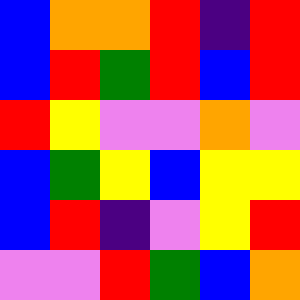[["blue", "orange", "orange", "red", "indigo", "red"], ["blue", "red", "green", "red", "blue", "red"], ["red", "yellow", "violet", "violet", "orange", "violet"], ["blue", "green", "yellow", "blue", "yellow", "yellow"], ["blue", "red", "indigo", "violet", "yellow", "red"], ["violet", "violet", "red", "green", "blue", "orange"]]